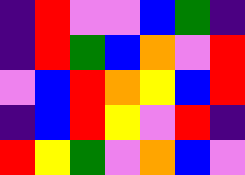[["indigo", "red", "violet", "violet", "blue", "green", "indigo"], ["indigo", "red", "green", "blue", "orange", "violet", "red"], ["violet", "blue", "red", "orange", "yellow", "blue", "red"], ["indigo", "blue", "red", "yellow", "violet", "red", "indigo"], ["red", "yellow", "green", "violet", "orange", "blue", "violet"]]